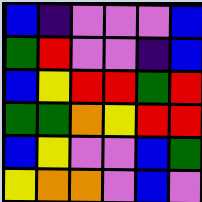[["blue", "indigo", "violet", "violet", "violet", "blue"], ["green", "red", "violet", "violet", "indigo", "blue"], ["blue", "yellow", "red", "red", "green", "red"], ["green", "green", "orange", "yellow", "red", "red"], ["blue", "yellow", "violet", "violet", "blue", "green"], ["yellow", "orange", "orange", "violet", "blue", "violet"]]